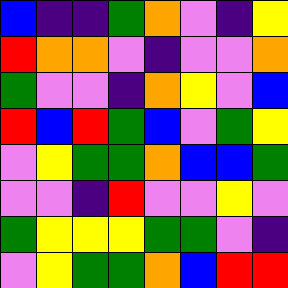[["blue", "indigo", "indigo", "green", "orange", "violet", "indigo", "yellow"], ["red", "orange", "orange", "violet", "indigo", "violet", "violet", "orange"], ["green", "violet", "violet", "indigo", "orange", "yellow", "violet", "blue"], ["red", "blue", "red", "green", "blue", "violet", "green", "yellow"], ["violet", "yellow", "green", "green", "orange", "blue", "blue", "green"], ["violet", "violet", "indigo", "red", "violet", "violet", "yellow", "violet"], ["green", "yellow", "yellow", "yellow", "green", "green", "violet", "indigo"], ["violet", "yellow", "green", "green", "orange", "blue", "red", "red"]]